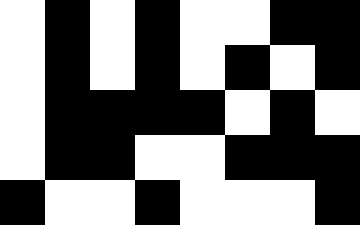[["white", "black", "white", "black", "white", "white", "black", "black"], ["white", "black", "white", "black", "white", "black", "white", "black"], ["white", "black", "black", "black", "black", "white", "black", "white"], ["white", "black", "black", "white", "white", "black", "black", "black"], ["black", "white", "white", "black", "white", "white", "white", "black"]]